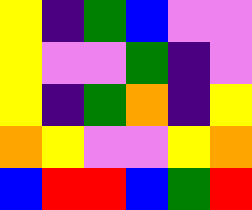[["yellow", "indigo", "green", "blue", "violet", "violet"], ["yellow", "violet", "violet", "green", "indigo", "violet"], ["yellow", "indigo", "green", "orange", "indigo", "yellow"], ["orange", "yellow", "violet", "violet", "yellow", "orange"], ["blue", "red", "red", "blue", "green", "red"]]